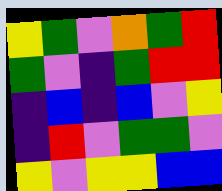[["yellow", "green", "violet", "orange", "green", "red"], ["green", "violet", "indigo", "green", "red", "red"], ["indigo", "blue", "indigo", "blue", "violet", "yellow"], ["indigo", "red", "violet", "green", "green", "violet"], ["yellow", "violet", "yellow", "yellow", "blue", "blue"]]